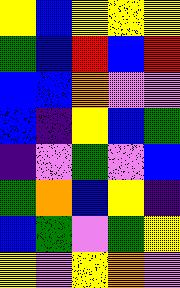[["yellow", "blue", "yellow", "yellow", "yellow"], ["green", "blue", "red", "blue", "red"], ["blue", "blue", "orange", "violet", "violet"], ["blue", "indigo", "yellow", "blue", "green"], ["indigo", "violet", "green", "violet", "blue"], ["green", "orange", "blue", "yellow", "indigo"], ["blue", "green", "violet", "green", "yellow"], ["yellow", "violet", "yellow", "orange", "violet"]]